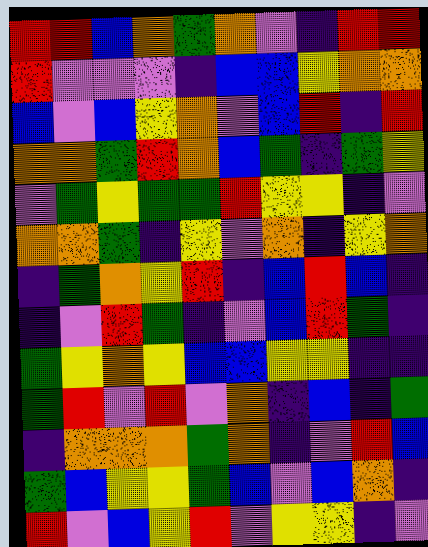[["red", "red", "blue", "orange", "green", "orange", "violet", "indigo", "red", "red"], ["red", "violet", "violet", "violet", "indigo", "blue", "blue", "yellow", "orange", "orange"], ["blue", "violet", "blue", "yellow", "orange", "violet", "blue", "red", "indigo", "red"], ["orange", "orange", "green", "red", "orange", "blue", "green", "indigo", "green", "yellow"], ["violet", "green", "yellow", "green", "green", "red", "yellow", "yellow", "indigo", "violet"], ["orange", "orange", "green", "indigo", "yellow", "violet", "orange", "indigo", "yellow", "orange"], ["indigo", "green", "orange", "yellow", "red", "indigo", "blue", "red", "blue", "indigo"], ["indigo", "violet", "red", "green", "indigo", "violet", "blue", "red", "green", "indigo"], ["green", "yellow", "orange", "yellow", "blue", "blue", "yellow", "yellow", "indigo", "indigo"], ["green", "red", "violet", "red", "violet", "orange", "indigo", "blue", "indigo", "green"], ["indigo", "orange", "orange", "orange", "green", "orange", "indigo", "violet", "red", "blue"], ["green", "blue", "yellow", "yellow", "green", "blue", "violet", "blue", "orange", "indigo"], ["red", "violet", "blue", "yellow", "red", "violet", "yellow", "yellow", "indigo", "violet"]]